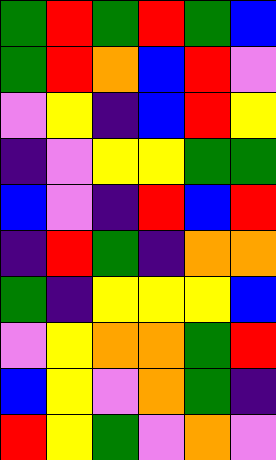[["green", "red", "green", "red", "green", "blue"], ["green", "red", "orange", "blue", "red", "violet"], ["violet", "yellow", "indigo", "blue", "red", "yellow"], ["indigo", "violet", "yellow", "yellow", "green", "green"], ["blue", "violet", "indigo", "red", "blue", "red"], ["indigo", "red", "green", "indigo", "orange", "orange"], ["green", "indigo", "yellow", "yellow", "yellow", "blue"], ["violet", "yellow", "orange", "orange", "green", "red"], ["blue", "yellow", "violet", "orange", "green", "indigo"], ["red", "yellow", "green", "violet", "orange", "violet"]]